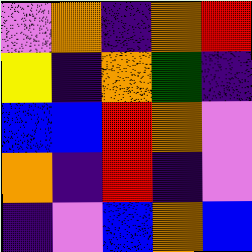[["violet", "orange", "indigo", "orange", "red"], ["yellow", "indigo", "orange", "green", "indigo"], ["blue", "blue", "red", "orange", "violet"], ["orange", "indigo", "red", "indigo", "violet"], ["indigo", "violet", "blue", "orange", "blue"]]